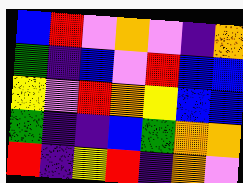[["blue", "red", "violet", "orange", "violet", "indigo", "orange"], ["green", "indigo", "blue", "violet", "red", "blue", "blue"], ["yellow", "violet", "red", "orange", "yellow", "blue", "blue"], ["green", "indigo", "indigo", "blue", "green", "orange", "orange"], ["red", "indigo", "yellow", "red", "indigo", "orange", "violet"]]